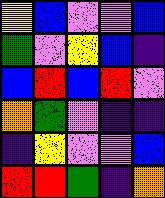[["yellow", "blue", "violet", "violet", "blue"], ["green", "violet", "yellow", "blue", "indigo"], ["blue", "red", "blue", "red", "violet"], ["orange", "green", "violet", "indigo", "indigo"], ["indigo", "yellow", "violet", "violet", "blue"], ["red", "red", "green", "indigo", "orange"]]